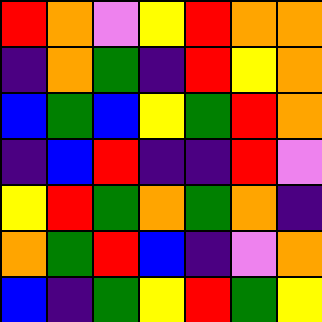[["red", "orange", "violet", "yellow", "red", "orange", "orange"], ["indigo", "orange", "green", "indigo", "red", "yellow", "orange"], ["blue", "green", "blue", "yellow", "green", "red", "orange"], ["indigo", "blue", "red", "indigo", "indigo", "red", "violet"], ["yellow", "red", "green", "orange", "green", "orange", "indigo"], ["orange", "green", "red", "blue", "indigo", "violet", "orange"], ["blue", "indigo", "green", "yellow", "red", "green", "yellow"]]